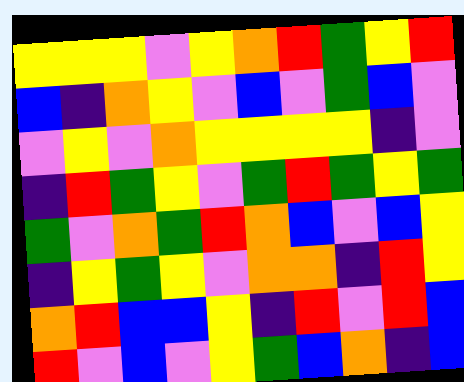[["yellow", "yellow", "yellow", "violet", "yellow", "orange", "red", "green", "yellow", "red"], ["blue", "indigo", "orange", "yellow", "violet", "blue", "violet", "green", "blue", "violet"], ["violet", "yellow", "violet", "orange", "yellow", "yellow", "yellow", "yellow", "indigo", "violet"], ["indigo", "red", "green", "yellow", "violet", "green", "red", "green", "yellow", "green"], ["green", "violet", "orange", "green", "red", "orange", "blue", "violet", "blue", "yellow"], ["indigo", "yellow", "green", "yellow", "violet", "orange", "orange", "indigo", "red", "yellow"], ["orange", "red", "blue", "blue", "yellow", "indigo", "red", "violet", "red", "blue"], ["red", "violet", "blue", "violet", "yellow", "green", "blue", "orange", "indigo", "blue"]]